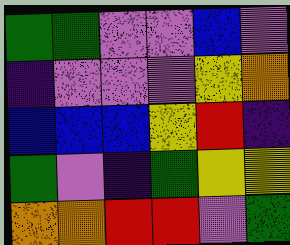[["green", "green", "violet", "violet", "blue", "violet"], ["indigo", "violet", "violet", "violet", "yellow", "orange"], ["blue", "blue", "blue", "yellow", "red", "indigo"], ["green", "violet", "indigo", "green", "yellow", "yellow"], ["orange", "orange", "red", "red", "violet", "green"]]